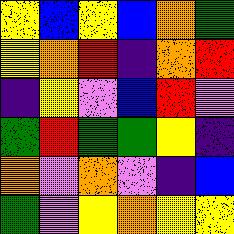[["yellow", "blue", "yellow", "blue", "orange", "green"], ["yellow", "orange", "red", "indigo", "orange", "red"], ["indigo", "yellow", "violet", "blue", "red", "violet"], ["green", "red", "green", "green", "yellow", "indigo"], ["orange", "violet", "orange", "violet", "indigo", "blue"], ["green", "violet", "yellow", "orange", "yellow", "yellow"]]